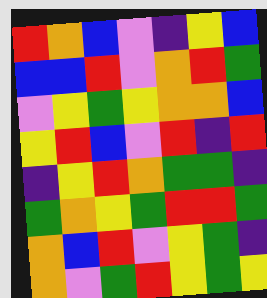[["red", "orange", "blue", "violet", "indigo", "yellow", "blue"], ["blue", "blue", "red", "violet", "orange", "red", "green"], ["violet", "yellow", "green", "yellow", "orange", "orange", "blue"], ["yellow", "red", "blue", "violet", "red", "indigo", "red"], ["indigo", "yellow", "red", "orange", "green", "green", "indigo"], ["green", "orange", "yellow", "green", "red", "red", "green"], ["orange", "blue", "red", "violet", "yellow", "green", "indigo"], ["orange", "violet", "green", "red", "yellow", "green", "yellow"]]